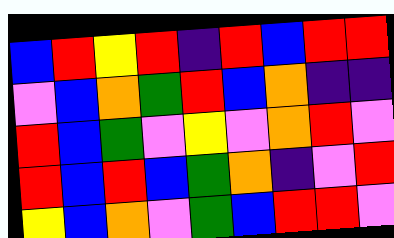[["blue", "red", "yellow", "red", "indigo", "red", "blue", "red", "red"], ["violet", "blue", "orange", "green", "red", "blue", "orange", "indigo", "indigo"], ["red", "blue", "green", "violet", "yellow", "violet", "orange", "red", "violet"], ["red", "blue", "red", "blue", "green", "orange", "indigo", "violet", "red"], ["yellow", "blue", "orange", "violet", "green", "blue", "red", "red", "violet"]]